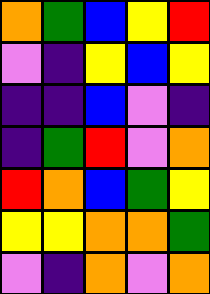[["orange", "green", "blue", "yellow", "red"], ["violet", "indigo", "yellow", "blue", "yellow"], ["indigo", "indigo", "blue", "violet", "indigo"], ["indigo", "green", "red", "violet", "orange"], ["red", "orange", "blue", "green", "yellow"], ["yellow", "yellow", "orange", "orange", "green"], ["violet", "indigo", "orange", "violet", "orange"]]